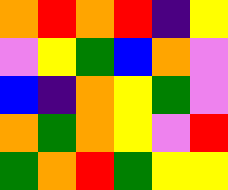[["orange", "red", "orange", "red", "indigo", "yellow"], ["violet", "yellow", "green", "blue", "orange", "violet"], ["blue", "indigo", "orange", "yellow", "green", "violet"], ["orange", "green", "orange", "yellow", "violet", "red"], ["green", "orange", "red", "green", "yellow", "yellow"]]